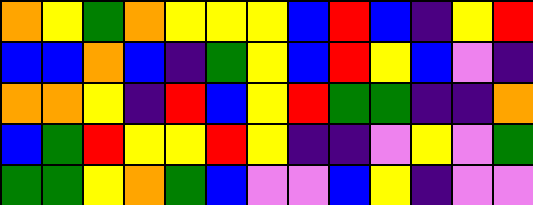[["orange", "yellow", "green", "orange", "yellow", "yellow", "yellow", "blue", "red", "blue", "indigo", "yellow", "red"], ["blue", "blue", "orange", "blue", "indigo", "green", "yellow", "blue", "red", "yellow", "blue", "violet", "indigo"], ["orange", "orange", "yellow", "indigo", "red", "blue", "yellow", "red", "green", "green", "indigo", "indigo", "orange"], ["blue", "green", "red", "yellow", "yellow", "red", "yellow", "indigo", "indigo", "violet", "yellow", "violet", "green"], ["green", "green", "yellow", "orange", "green", "blue", "violet", "violet", "blue", "yellow", "indigo", "violet", "violet"]]